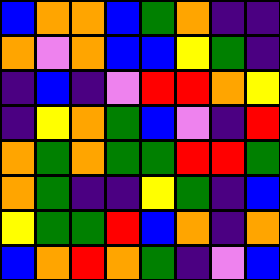[["blue", "orange", "orange", "blue", "green", "orange", "indigo", "indigo"], ["orange", "violet", "orange", "blue", "blue", "yellow", "green", "indigo"], ["indigo", "blue", "indigo", "violet", "red", "red", "orange", "yellow"], ["indigo", "yellow", "orange", "green", "blue", "violet", "indigo", "red"], ["orange", "green", "orange", "green", "green", "red", "red", "green"], ["orange", "green", "indigo", "indigo", "yellow", "green", "indigo", "blue"], ["yellow", "green", "green", "red", "blue", "orange", "indigo", "orange"], ["blue", "orange", "red", "orange", "green", "indigo", "violet", "blue"]]